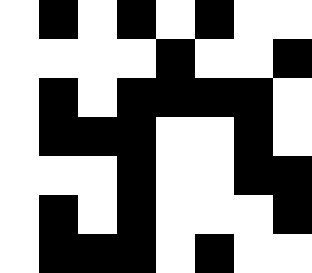[["white", "black", "white", "black", "white", "black", "white", "white"], ["white", "white", "white", "white", "black", "white", "white", "black"], ["white", "black", "white", "black", "black", "black", "black", "white"], ["white", "black", "black", "black", "white", "white", "black", "white"], ["white", "white", "white", "black", "white", "white", "black", "black"], ["white", "black", "white", "black", "white", "white", "white", "black"], ["white", "black", "black", "black", "white", "black", "white", "white"]]